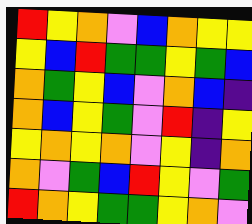[["red", "yellow", "orange", "violet", "blue", "orange", "yellow", "yellow"], ["yellow", "blue", "red", "green", "green", "yellow", "green", "blue"], ["orange", "green", "yellow", "blue", "violet", "orange", "blue", "indigo"], ["orange", "blue", "yellow", "green", "violet", "red", "indigo", "yellow"], ["yellow", "orange", "yellow", "orange", "violet", "yellow", "indigo", "orange"], ["orange", "violet", "green", "blue", "red", "yellow", "violet", "green"], ["red", "orange", "yellow", "green", "green", "yellow", "orange", "violet"]]